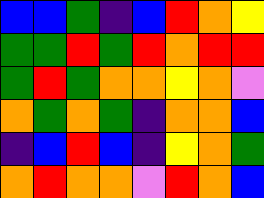[["blue", "blue", "green", "indigo", "blue", "red", "orange", "yellow"], ["green", "green", "red", "green", "red", "orange", "red", "red"], ["green", "red", "green", "orange", "orange", "yellow", "orange", "violet"], ["orange", "green", "orange", "green", "indigo", "orange", "orange", "blue"], ["indigo", "blue", "red", "blue", "indigo", "yellow", "orange", "green"], ["orange", "red", "orange", "orange", "violet", "red", "orange", "blue"]]